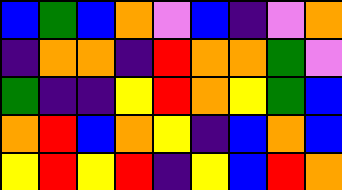[["blue", "green", "blue", "orange", "violet", "blue", "indigo", "violet", "orange"], ["indigo", "orange", "orange", "indigo", "red", "orange", "orange", "green", "violet"], ["green", "indigo", "indigo", "yellow", "red", "orange", "yellow", "green", "blue"], ["orange", "red", "blue", "orange", "yellow", "indigo", "blue", "orange", "blue"], ["yellow", "red", "yellow", "red", "indigo", "yellow", "blue", "red", "orange"]]